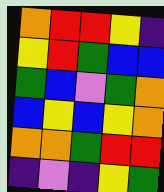[["orange", "red", "red", "yellow", "indigo"], ["yellow", "red", "green", "blue", "blue"], ["green", "blue", "violet", "green", "orange"], ["blue", "yellow", "blue", "yellow", "orange"], ["orange", "orange", "green", "red", "red"], ["indigo", "violet", "indigo", "yellow", "green"]]